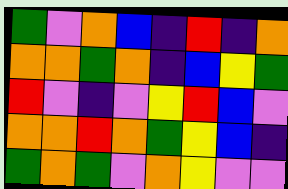[["green", "violet", "orange", "blue", "indigo", "red", "indigo", "orange"], ["orange", "orange", "green", "orange", "indigo", "blue", "yellow", "green"], ["red", "violet", "indigo", "violet", "yellow", "red", "blue", "violet"], ["orange", "orange", "red", "orange", "green", "yellow", "blue", "indigo"], ["green", "orange", "green", "violet", "orange", "yellow", "violet", "violet"]]